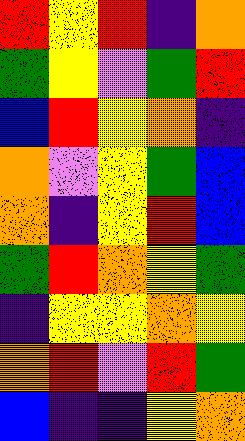[["red", "yellow", "red", "indigo", "orange"], ["green", "yellow", "violet", "green", "red"], ["blue", "red", "yellow", "orange", "indigo"], ["orange", "violet", "yellow", "green", "blue"], ["orange", "indigo", "yellow", "red", "blue"], ["green", "red", "orange", "yellow", "green"], ["indigo", "yellow", "yellow", "orange", "yellow"], ["orange", "red", "violet", "red", "green"], ["blue", "indigo", "indigo", "yellow", "orange"]]